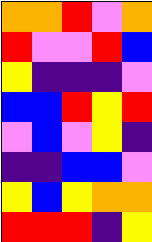[["orange", "orange", "red", "violet", "orange"], ["red", "violet", "violet", "red", "blue"], ["yellow", "indigo", "indigo", "indigo", "violet"], ["blue", "blue", "red", "yellow", "red"], ["violet", "blue", "violet", "yellow", "indigo"], ["indigo", "indigo", "blue", "blue", "violet"], ["yellow", "blue", "yellow", "orange", "orange"], ["red", "red", "red", "indigo", "yellow"]]